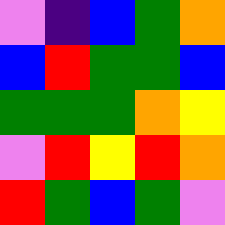[["violet", "indigo", "blue", "green", "orange"], ["blue", "red", "green", "green", "blue"], ["green", "green", "green", "orange", "yellow"], ["violet", "red", "yellow", "red", "orange"], ["red", "green", "blue", "green", "violet"]]